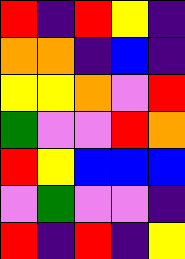[["red", "indigo", "red", "yellow", "indigo"], ["orange", "orange", "indigo", "blue", "indigo"], ["yellow", "yellow", "orange", "violet", "red"], ["green", "violet", "violet", "red", "orange"], ["red", "yellow", "blue", "blue", "blue"], ["violet", "green", "violet", "violet", "indigo"], ["red", "indigo", "red", "indigo", "yellow"]]